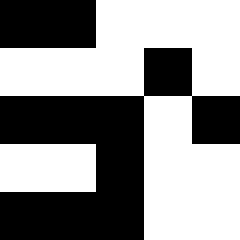[["black", "black", "white", "white", "white"], ["white", "white", "white", "black", "white"], ["black", "black", "black", "white", "black"], ["white", "white", "black", "white", "white"], ["black", "black", "black", "white", "white"]]